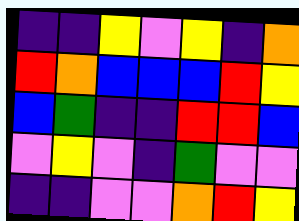[["indigo", "indigo", "yellow", "violet", "yellow", "indigo", "orange"], ["red", "orange", "blue", "blue", "blue", "red", "yellow"], ["blue", "green", "indigo", "indigo", "red", "red", "blue"], ["violet", "yellow", "violet", "indigo", "green", "violet", "violet"], ["indigo", "indigo", "violet", "violet", "orange", "red", "yellow"]]